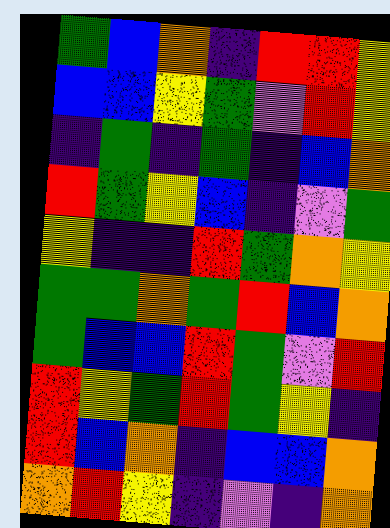[["green", "blue", "orange", "indigo", "red", "red", "yellow"], ["blue", "blue", "yellow", "green", "violet", "red", "yellow"], ["indigo", "green", "indigo", "green", "indigo", "blue", "orange"], ["red", "green", "yellow", "blue", "indigo", "violet", "green"], ["yellow", "indigo", "indigo", "red", "green", "orange", "yellow"], ["green", "green", "orange", "green", "red", "blue", "orange"], ["green", "blue", "blue", "red", "green", "violet", "red"], ["red", "yellow", "green", "red", "green", "yellow", "indigo"], ["red", "blue", "orange", "indigo", "blue", "blue", "orange"], ["orange", "red", "yellow", "indigo", "violet", "indigo", "orange"]]